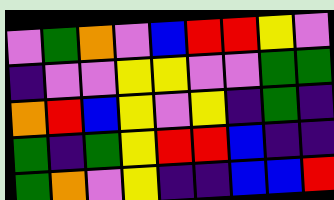[["violet", "green", "orange", "violet", "blue", "red", "red", "yellow", "violet"], ["indigo", "violet", "violet", "yellow", "yellow", "violet", "violet", "green", "green"], ["orange", "red", "blue", "yellow", "violet", "yellow", "indigo", "green", "indigo"], ["green", "indigo", "green", "yellow", "red", "red", "blue", "indigo", "indigo"], ["green", "orange", "violet", "yellow", "indigo", "indigo", "blue", "blue", "red"]]